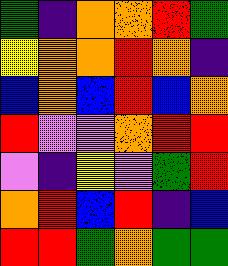[["green", "indigo", "orange", "orange", "red", "green"], ["yellow", "orange", "orange", "red", "orange", "indigo"], ["blue", "orange", "blue", "red", "blue", "orange"], ["red", "violet", "violet", "orange", "red", "red"], ["violet", "indigo", "yellow", "violet", "green", "red"], ["orange", "red", "blue", "red", "indigo", "blue"], ["red", "red", "green", "orange", "green", "green"]]